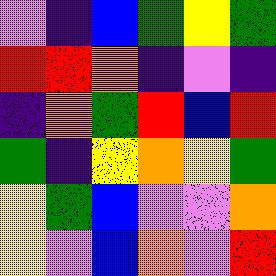[["violet", "indigo", "blue", "green", "yellow", "green"], ["red", "red", "orange", "indigo", "violet", "indigo"], ["indigo", "orange", "green", "red", "blue", "red"], ["green", "indigo", "yellow", "orange", "yellow", "green"], ["yellow", "green", "blue", "violet", "violet", "orange"], ["yellow", "violet", "blue", "orange", "violet", "red"]]